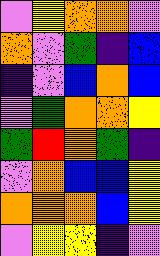[["violet", "yellow", "orange", "orange", "violet"], ["orange", "violet", "green", "indigo", "blue"], ["indigo", "violet", "blue", "orange", "blue"], ["violet", "green", "orange", "orange", "yellow"], ["green", "red", "orange", "green", "indigo"], ["violet", "orange", "blue", "blue", "yellow"], ["orange", "orange", "orange", "blue", "yellow"], ["violet", "yellow", "yellow", "indigo", "violet"]]